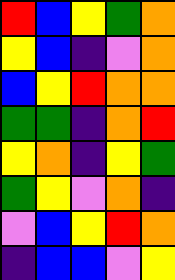[["red", "blue", "yellow", "green", "orange"], ["yellow", "blue", "indigo", "violet", "orange"], ["blue", "yellow", "red", "orange", "orange"], ["green", "green", "indigo", "orange", "red"], ["yellow", "orange", "indigo", "yellow", "green"], ["green", "yellow", "violet", "orange", "indigo"], ["violet", "blue", "yellow", "red", "orange"], ["indigo", "blue", "blue", "violet", "yellow"]]